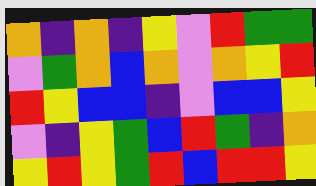[["orange", "indigo", "orange", "indigo", "yellow", "violet", "red", "green", "green"], ["violet", "green", "orange", "blue", "orange", "violet", "orange", "yellow", "red"], ["red", "yellow", "blue", "blue", "indigo", "violet", "blue", "blue", "yellow"], ["violet", "indigo", "yellow", "green", "blue", "red", "green", "indigo", "orange"], ["yellow", "red", "yellow", "green", "red", "blue", "red", "red", "yellow"]]